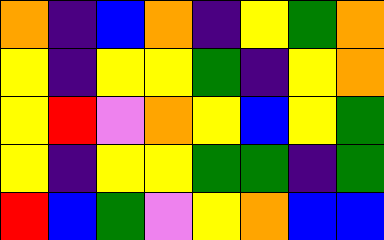[["orange", "indigo", "blue", "orange", "indigo", "yellow", "green", "orange"], ["yellow", "indigo", "yellow", "yellow", "green", "indigo", "yellow", "orange"], ["yellow", "red", "violet", "orange", "yellow", "blue", "yellow", "green"], ["yellow", "indigo", "yellow", "yellow", "green", "green", "indigo", "green"], ["red", "blue", "green", "violet", "yellow", "orange", "blue", "blue"]]